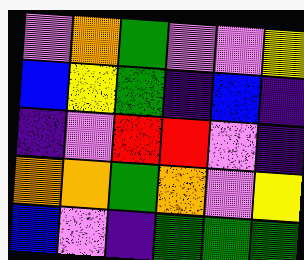[["violet", "orange", "green", "violet", "violet", "yellow"], ["blue", "yellow", "green", "indigo", "blue", "indigo"], ["indigo", "violet", "red", "red", "violet", "indigo"], ["orange", "orange", "green", "orange", "violet", "yellow"], ["blue", "violet", "indigo", "green", "green", "green"]]